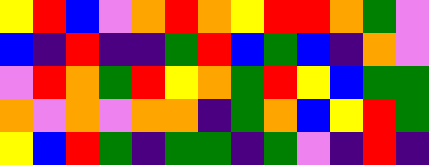[["yellow", "red", "blue", "violet", "orange", "red", "orange", "yellow", "red", "red", "orange", "green", "violet"], ["blue", "indigo", "red", "indigo", "indigo", "green", "red", "blue", "green", "blue", "indigo", "orange", "violet"], ["violet", "red", "orange", "green", "red", "yellow", "orange", "green", "red", "yellow", "blue", "green", "green"], ["orange", "violet", "orange", "violet", "orange", "orange", "indigo", "green", "orange", "blue", "yellow", "red", "green"], ["yellow", "blue", "red", "green", "indigo", "green", "green", "indigo", "green", "violet", "indigo", "red", "indigo"]]